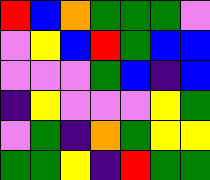[["red", "blue", "orange", "green", "green", "green", "violet"], ["violet", "yellow", "blue", "red", "green", "blue", "blue"], ["violet", "violet", "violet", "green", "blue", "indigo", "blue"], ["indigo", "yellow", "violet", "violet", "violet", "yellow", "green"], ["violet", "green", "indigo", "orange", "green", "yellow", "yellow"], ["green", "green", "yellow", "indigo", "red", "green", "green"]]